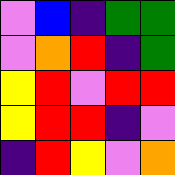[["violet", "blue", "indigo", "green", "green"], ["violet", "orange", "red", "indigo", "green"], ["yellow", "red", "violet", "red", "red"], ["yellow", "red", "red", "indigo", "violet"], ["indigo", "red", "yellow", "violet", "orange"]]